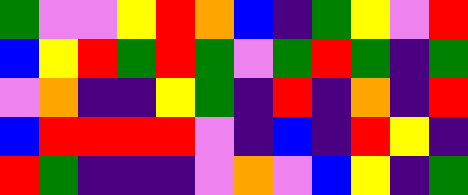[["green", "violet", "violet", "yellow", "red", "orange", "blue", "indigo", "green", "yellow", "violet", "red"], ["blue", "yellow", "red", "green", "red", "green", "violet", "green", "red", "green", "indigo", "green"], ["violet", "orange", "indigo", "indigo", "yellow", "green", "indigo", "red", "indigo", "orange", "indigo", "red"], ["blue", "red", "red", "red", "red", "violet", "indigo", "blue", "indigo", "red", "yellow", "indigo"], ["red", "green", "indigo", "indigo", "indigo", "violet", "orange", "violet", "blue", "yellow", "indigo", "green"]]